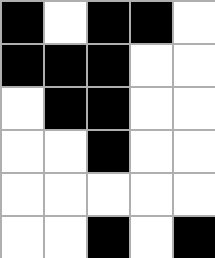[["black", "white", "black", "black", "white"], ["black", "black", "black", "white", "white"], ["white", "black", "black", "white", "white"], ["white", "white", "black", "white", "white"], ["white", "white", "white", "white", "white"], ["white", "white", "black", "white", "black"]]